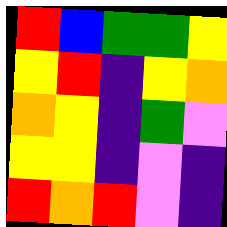[["red", "blue", "green", "green", "yellow"], ["yellow", "red", "indigo", "yellow", "orange"], ["orange", "yellow", "indigo", "green", "violet"], ["yellow", "yellow", "indigo", "violet", "indigo"], ["red", "orange", "red", "violet", "indigo"]]